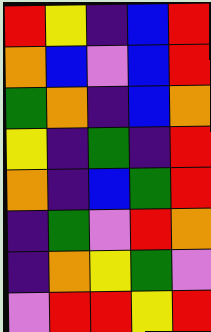[["red", "yellow", "indigo", "blue", "red"], ["orange", "blue", "violet", "blue", "red"], ["green", "orange", "indigo", "blue", "orange"], ["yellow", "indigo", "green", "indigo", "red"], ["orange", "indigo", "blue", "green", "red"], ["indigo", "green", "violet", "red", "orange"], ["indigo", "orange", "yellow", "green", "violet"], ["violet", "red", "red", "yellow", "red"]]